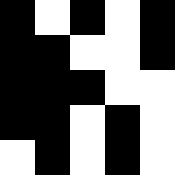[["black", "white", "black", "white", "black"], ["black", "black", "white", "white", "black"], ["black", "black", "black", "white", "white"], ["black", "black", "white", "black", "white"], ["white", "black", "white", "black", "white"]]